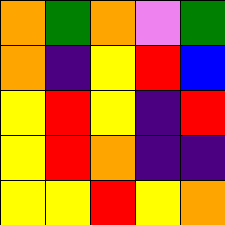[["orange", "green", "orange", "violet", "green"], ["orange", "indigo", "yellow", "red", "blue"], ["yellow", "red", "yellow", "indigo", "red"], ["yellow", "red", "orange", "indigo", "indigo"], ["yellow", "yellow", "red", "yellow", "orange"]]